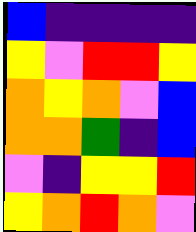[["blue", "indigo", "indigo", "indigo", "indigo"], ["yellow", "violet", "red", "red", "yellow"], ["orange", "yellow", "orange", "violet", "blue"], ["orange", "orange", "green", "indigo", "blue"], ["violet", "indigo", "yellow", "yellow", "red"], ["yellow", "orange", "red", "orange", "violet"]]